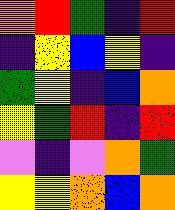[["orange", "red", "green", "indigo", "red"], ["indigo", "yellow", "blue", "yellow", "indigo"], ["green", "yellow", "indigo", "blue", "orange"], ["yellow", "green", "red", "indigo", "red"], ["violet", "indigo", "violet", "orange", "green"], ["yellow", "yellow", "orange", "blue", "orange"]]